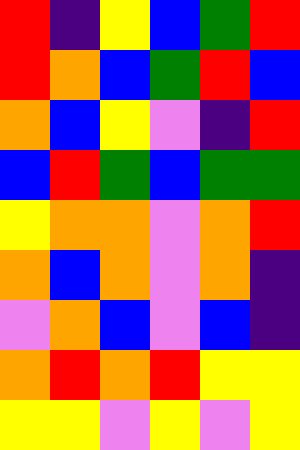[["red", "indigo", "yellow", "blue", "green", "red"], ["red", "orange", "blue", "green", "red", "blue"], ["orange", "blue", "yellow", "violet", "indigo", "red"], ["blue", "red", "green", "blue", "green", "green"], ["yellow", "orange", "orange", "violet", "orange", "red"], ["orange", "blue", "orange", "violet", "orange", "indigo"], ["violet", "orange", "blue", "violet", "blue", "indigo"], ["orange", "red", "orange", "red", "yellow", "yellow"], ["yellow", "yellow", "violet", "yellow", "violet", "yellow"]]